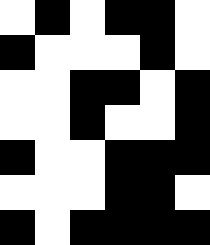[["white", "black", "white", "black", "black", "white"], ["black", "white", "white", "white", "black", "white"], ["white", "white", "black", "black", "white", "black"], ["white", "white", "black", "white", "white", "black"], ["black", "white", "white", "black", "black", "black"], ["white", "white", "white", "black", "black", "white"], ["black", "white", "black", "black", "black", "black"]]